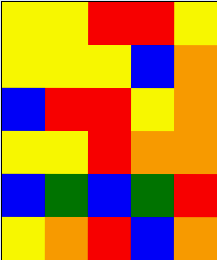[["yellow", "yellow", "red", "red", "yellow"], ["yellow", "yellow", "yellow", "blue", "orange"], ["blue", "red", "red", "yellow", "orange"], ["yellow", "yellow", "red", "orange", "orange"], ["blue", "green", "blue", "green", "red"], ["yellow", "orange", "red", "blue", "orange"]]